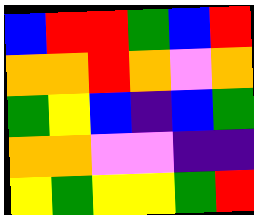[["blue", "red", "red", "green", "blue", "red"], ["orange", "orange", "red", "orange", "violet", "orange"], ["green", "yellow", "blue", "indigo", "blue", "green"], ["orange", "orange", "violet", "violet", "indigo", "indigo"], ["yellow", "green", "yellow", "yellow", "green", "red"]]